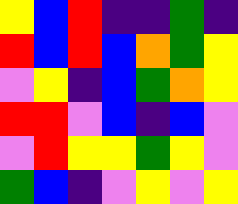[["yellow", "blue", "red", "indigo", "indigo", "green", "indigo"], ["red", "blue", "red", "blue", "orange", "green", "yellow"], ["violet", "yellow", "indigo", "blue", "green", "orange", "yellow"], ["red", "red", "violet", "blue", "indigo", "blue", "violet"], ["violet", "red", "yellow", "yellow", "green", "yellow", "violet"], ["green", "blue", "indigo", "violet", "yellow", "violet", "yellow"]]